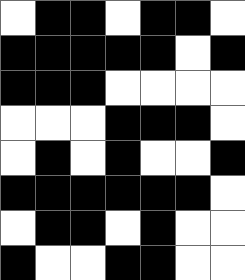[["white", "black", "black", "white", "black", "black", "white"], ["black", "black", "black", "black", "black", "white", "black"], ["black", "black", "black", "white", "white", "white", "white"], ["white", "white", "white", "black", "black", "black", "white"], ["white", "black", "white", "black", "white", "white", "black"], ["black", "black", "black", "black", "black", "black", "white"], ["white", "black", "black", "white", "black", "white", "white"], ["black", "white", "white", "black", "black", "white", "white"]]